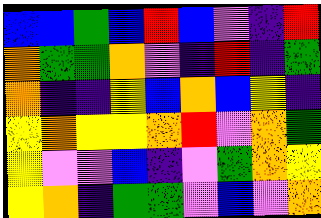[["blue", "blue", "green", "blue", "red", "blue", "violet", "indigo", "red"], ["orange", "green", "green", "orange", "violet", "indigo", "red", "indigo", "green"], ["orange", "indigo", "indigo", "yellow", "blue", "orange", "blue", "yellow", "indigo"], ["yellow", "orange", "yellow", "yellow", "orange", "red", "violet", "orange", "green"], ["yellow", "violet", "violet", "blue", "indigo", "violet", "green", "orange", "yellow"], ["yellow", "orange", "indigo", "green", "green", "violet", "blue", "violet", "orange"]]